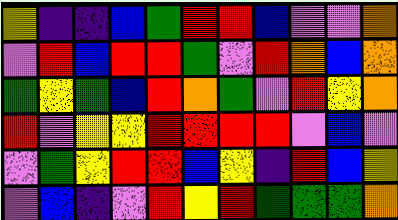[["yellow", "indigo", "indigo", "blue", "green", "red", "red", "blue", "violet", "violet", "orange"], ["violet", "red", "blue", "red", "red", "green", "violet", "red", "orange", "blue", "orange"], ["green", "yellow", "green", "blue", "red", "orange", "green", "violet", "red", "yellow", "orange"], ["red", "violet", "yellow", "yellow", "red", "red", "red", "red", "violet", "blue", "violet"], ["violet", "green", "yellow", "red", "red", "blue", "yellow", "indigo", "red", "blue", "yellow"], ["violet", "blue", "indigo", "violet", "red", "yellow", "red", "green", "green", "green", "orange"]]